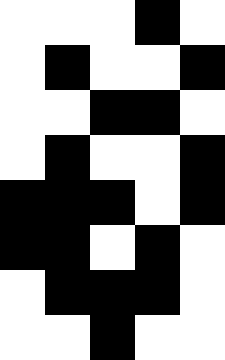[["white", "white", "white", "black", "white"], ["white", "black", "white", "white", "black"], ["white", "white", "black", "black", "white"], ["white", "black", "white", "white", "black"], ["black", "black", "black", "white", "black"], ["black", "black", "white", "black", "white"], ["white", "black", "black", "black", "white"], ["white", "white", "black", "white", "white"]]